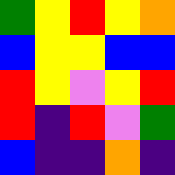[["green", "yellow", "red", "yellow", "orange"], ["blue", "yellow", "yellow", "blue", "blue"], ["red", "yellow", "violet", "yellow", "red"], ["red", "indigo", "red", "violet", "green"], ["blue", "indigo", "indigo", "orange", "indigo"]]